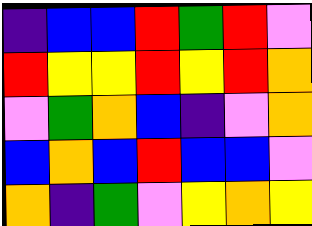[["indigo", "blue", "blue", "red", "green", "red", "violet"], ["red", "yellow", "yellow", "red", "yellow", "red", "orange"], ["violet", "green", "orange", "blue", "indigo", "violet", "orange"], ["blue", "orange", "blue", "red", "blue", "blue", "violet"], ["orange", "indigo", "green", "violet", "yellow", "orange", "yellow"]]